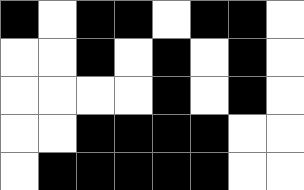[["black", "white", "black", "black", "white", "black", "black", "white"], ["white", "white", "black", "white", "black", "white", "black", "white"], ["white", "white", "white", "white", "black", "white", "black", "white"], ["white", "white", "black", "black", "black", "black", "white", "white"], ["white", "black", "black", "black", "black", "black", "white", "white"]]